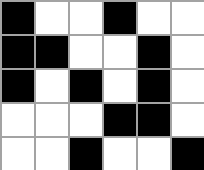[["black", "white", "white", "black", "white", "white"], ["black", "black", "white", "white", "black", "white"], ["black", "white", "black", "white", "black", "white"], ["white", "white", "white", "black", "black", "white"], ["white", "white", "black", "white", "white", "black"]]